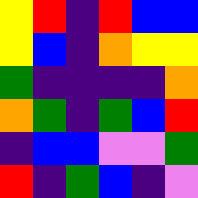[["yellow", "red", "indigo", "red", "blue", "blue"], ["yellow", "blue", "indigo", "orange", "yellow", "yellow"], ["green", "indigo", "indigo", "indigo", "indigo", "orange"], ["orange", "green", "indigo", "green", "blue", "red"], ["indigo", "blue", "blue", "violet", "violet", "green"], ["red", "indigo", "green", "blue", "indigo", "violet"]]